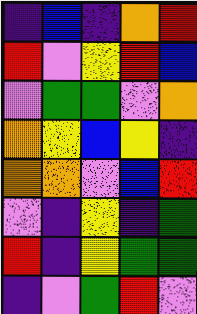[["indigo", "blue", "indigo", "orange", "red"], ["red", "violet", "yellow", "red", "blue"], ["violet", "green", "green", "violet", "orange"], ["orange", "yellow", "blue", "yellow", "indigo"], ["orange", "orange", "violet", "blue", "red"], ["violet", "indigo", "yellow", "indigo", "green"], ["red", "indigo", "yellow", "green", "green"], ["indigo", "violet", "green", "red", "violet"]]